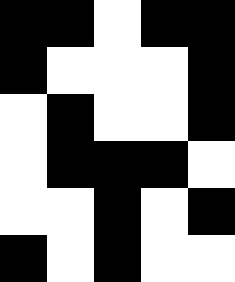[["black", "black", "white", "black", "black"], ["black", "white", "white", "white", "black"], ["white", "black", "white", "white", "black"], ["white", "black", "black", "black", "white"], ["white", "white", "black", "white", "black"], ["black", "white", "black", "white", "white"]]